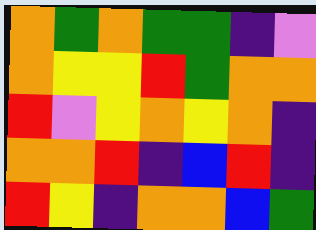[["orange", "green", "orange", "green", "green", "indigo", "violet"], ["orange", "yellow", "yellow", "red", "green", "orange", "orange"], ["red", "violet", "yellow", "orange", "yellow", "orange", "indigo"], ["orange", "orange", "red", "indigo", "blue", "red", "indigo"], ["red", "yellow", "indigo", "orange", "orange", "blue", "green"]]